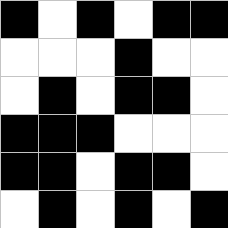[["black", "white", "black", "white", "black", "black"], ["white", "white", "white", "black", "white", "white"], ["white", "black", "white", "black", "black", "white"], ["black", "black", "black", "white", "white", "white"], ["black", "black", "white", "black", "black", "white"], ["white", "black", "white", "black", "white", "black"]]